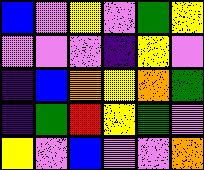[["blue", "violet", "yellow", "violet", "green", "yellow"], ["violet", "violet", "violet", "indigo", "yellow", "violet"], ["indigo", "blue", "orange", "yellow", "orange", "green"], ["indigo", "green", "red", "yellow", "green", "violet"], ["yellow", "violet", "blue", "violet", "violet", "orange"]]